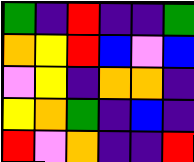[["green", "indigo", "red", "indigo", "indigo", "green"], ["orange", "yellow", "red", "blue", "violet", "blue"], ["violet", "yellow", "indigo", "orange", "orange", "indigo"], ["yellow", "orange", "green", "indigo", "blue", "indigo"], ["red", "violet", "orange", "indigo", "indigo", "red"]]